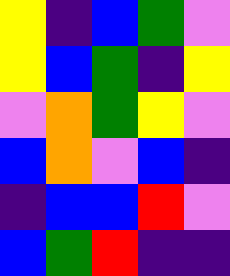[["yellow", "indigo", "blue", "green", "violet"], ["yellow", "blue", "green", "indigo", "yellow"], ["violet", "orange", "green", "yellow", "violet"], ["blue", "orange", "violet", "blue", "indigo"], ["indigo", "blue", "blue", "red", "violet"], ["blue", "green", "red", "indigo", "indigo"]]